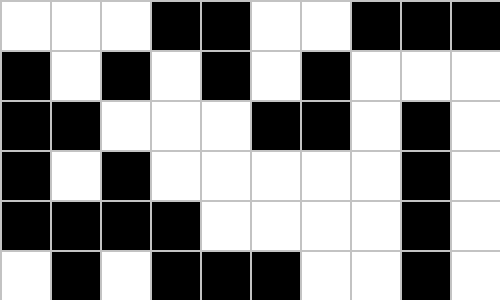[["white", "white", "white", "black", "black", "white", "white", "black", "black", "black"], ["black", "white", "black", "white", "black", "white", "black", "white", "white", "white"], ["black", "black", "white", "white", "white", "black", "black", "white", "black", "white"], ["black", "white", "black", "white", "white", "white", "white", "white", "black", "white"], ["black", "black", "black", "black", "white", "white", "white", "white", "black", "white"], ["white", "black", "white", "black", "black", "black", "white", "white", "black", "white"]]